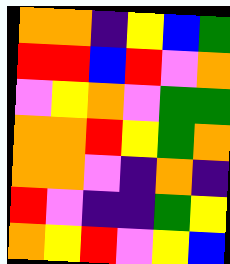[["orange", "orange", "indigo", "yellow", "blue", "green"], ["red", "red", "blue", "red", "violet", "orange"], ["violet", "yellow", "orange", "violet", "green", "green"], ["orange", "orange", "red", "yellow", "green", "orange"], ["orange", "orange", "violet", "indigo", "orange", "indigo"], ["red", "violet", "indigo", "indigo", "green", "yellow"], ["orange", "yellow", "red", "violet", "yellow", "blue"]]